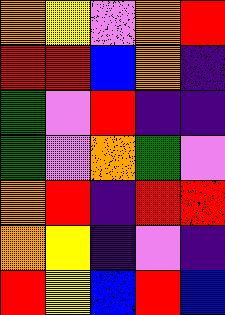[["orange", "yellow", "violet", "orange", "red"], ["red", "red", "blue", "orange", "indigo"], ["green", "violet", "red", "indigo", "indigo"], ["green", "violet", "orange", "green", "violet"], ["orange", "red", "indigo", "red", "red"], ["orange", "yellow", "indigo", "violet", "indigo"], ["red", "yellow", "blue", "red", "blue"]]